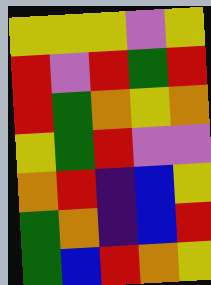[["yellow", "yellow", "yellow", "violet", "yellow"], ["red", "violet", "red", "green", "red"], ["red", "green", "orange", "yellow", "orange"], ["yellow", "green", "red", "violet", "violet"], ["orange", "red", "indigo", "blue", "yellow"], ["green", "orange", "indigo", "blue", "red"], ["green", "blue", "red", "orange", "yellow"]]